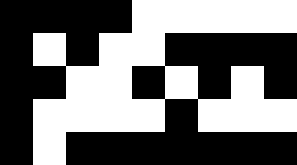[["black", "black", "black", "black", "white", "white", "white", "white", "white"], ["black", "white", "black", "white", "white", "black", "black", "black", "black"], ["black", "black", "white", "white", "black", "white", "black", "white", "black"], ["black", "white", "white", "white", "white", "black", "white", "white", "white"], ["black", "white", "black", "black", "black", "black", "black", "black", "black"]]